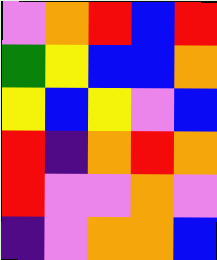[["violet", "orange", "red", "blue", "red"], ["green", "yellow", "blue", "blue", "orange"], ["yellow", "blue", "yellow", "violet", "blue"], ["red", "indigo", "orange", "red", "orange"], ["red", "violet", "violet", "orange", "violet"], ["indigo", "violet", "orange", "orange", "blue"]]